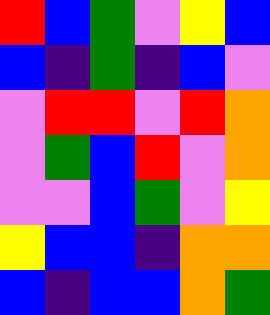[["red", "blue", "green", "violet", "yellow", "blue"], ["blue", "indigo", "green", "indigo", "blue", "violet"], ["violet", "red", "red", "violet", "red", "orange"], ["violet", "green", "blue", "red", "violet", "orange"], ["violet", "violet", "blue", "green", "violet", "yellow"], ["yellow", "blue", "blue", "indigo", "orange", "orange"], ["blue", "indigo", "blue", "blue", "orange", "green"]]